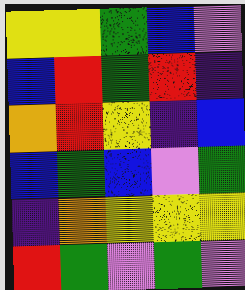[["yellow", "yellow", "green", "blue", "violet"], ["blue", "red", "green", "red", "indigo"], ["orange", "red", "yellow", "indigo", "blue"], ["blue", "green", "blue", "violet", "green"], ["indigo", "orange", "yellow", "yellow", "yellow"], ["red", "green", "violet", "green", "violet"]]